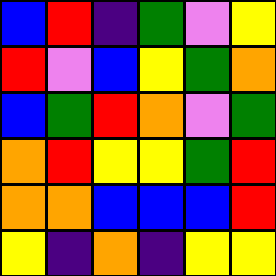[["blue", "red", "indigo", "green", "violet", "yellow"], ["red", "violet", "blue", "yellow", "green", "orange"], ["blue", "green", "red", "orange", "violet", "green"], ["orange", "red", "yellow", "yellow", "green", "red"], ["orange", "orange", "blue", "blue", "blue", "red"], ["yellow", "indigo", "orange", "indigo", "yellow", "yellow"]]